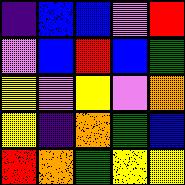[["indigo", "blue", "blue", "violet", "red"], ["violet", "blue", "red", "blue", "green"], ["yellow", "violet", "yellow", "violet", "orange"], ["yellow", "indigo", "orange", "green", "blue"], ["red", "orange", "green", "yellow", "yellow"]]